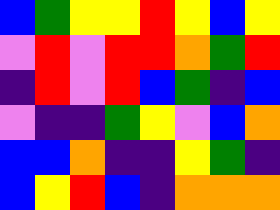[["blue", "green", "yellow", "yellow", "red", "yellow", "blue", "yellow"], ["violet", "red", "violet", "red", "red", "orange", "green", "red"], ["indigo", "red", "violet", "red", "blue", "green", "indigo", "blue"], ["violet", "indigo", "indigo", "green", "yellow", "violet", "blue", "orange"], ["blue", "blue", "orange", "indigo", "indigo", "yellow", "green", "indigo"], ["blue", "yellow", "red", "blue", "indigo", "orange", "orange", "orange"]]